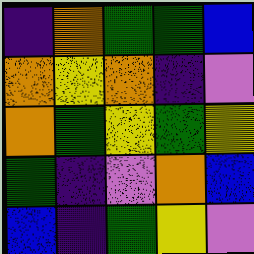[["indigo", "orange", "green", "green", "blue"], ["orange", "yellow", "orange", "indigo", "violet"], ["orange", "green", "yellow", "green", "yellow"], ["green", "indigo", "violet", "orange", "blue"], ["blue", "indigo", "green", "yellow", "violet"]]